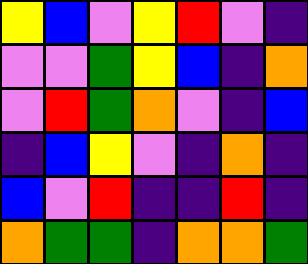[["yellow", "blue", "violet", "yellow", "red", "violet", "indigo"], ["violet", "violet", "green", "yellow", "blue", "indigo", "orange"], ["violet", "red", "green", "orange", "violet", "indigo", "blue"], ["indigo", "blue", "yellow", "violet", "indigo", "orange", "indigo"], ["blue", "violet", "red", "indigo", "indigo", "red", "indigo"], ["orange", "green", "green", "indigo", "orange", "orange", "green"]]